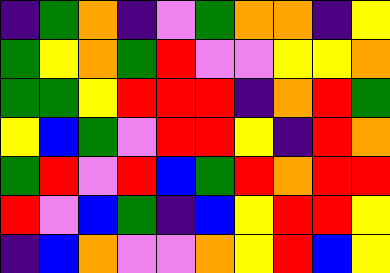[["indigo", "green", "orange", "indigo", "violet", "green", "orange", "orange", "indigo", "yellow"], ["green", "yellow", "orange", "green", "red", "violet", "violet", "yellow", "yellow", "orange"], ["green", "green", "yellow", "red", "red", "red", "indigo", "orange", "red", "green"], ["yellow", "blue", "green", "violet", "red", "red", "yellow", "indigo", "red", "orange"], ["green", "red", "violet", "red", "blue", "green", "red", "orange", "red", "red"], ["red", "violet", "blue", "green", "indigo", "blue", "yellow", "red", "red", "yellow"], ["indigo", "blue", "orange", "violet", "violet", "orange", "yellow", "red", "blue", "yellow"]]